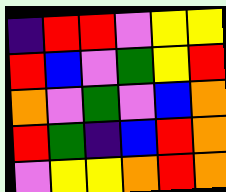[["indigo", "red", "red", "violet", "yellow", "yellow"], ["red", "blue", "violet", "green", "yellow", "red"], ["orange", "violet", "green", "violet", "blue", "orange"], ["red", "green", "indigo", "blue", "red", "orange"], ["violet", "yellow", "yellow", "orange", "red", "orange"]]